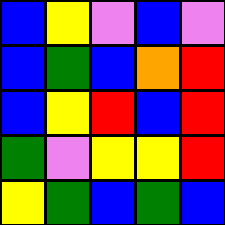[["blue", "yellow", "violet", "blue", "violet"], ["blue", "green", "blue", "orange", "red"], ["blue", "yellow", "red", "blue", "red"], ["green", "violet", "yellow", "yellow", "red"], ["yellow", "green", "blue", "green", "blue"]]